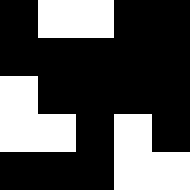[["black", "white", "white", "black", "black"], ["black", "black", "black", "black", "black"], ["white", "black", "black", "black", "black"], ["white", "white", "black", "white", "black"], ["black", "black", "black", "white", "white"]]